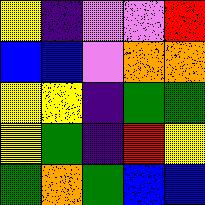[["yellow", "indigo", "violet", "violet", "red"], ["blue", "blue", "violet", "orange", "orange"], ["yellow", "yellow", "indigo", "green", "green"], ["yellow", "green", "indigo", "red", "yellow"], ["green", "orange", "green", "blue", "blue"]]